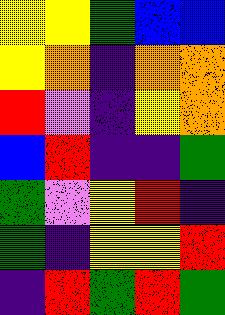[["yellow", "yellow", "green", "blue", "blue"], ["yellow", "orange", "indigo", "orange", "orange"], ["red", "violet", "indigo", "yellow", "orange"], ["blue", "red", "indigo", "indigo", "green"], ["green", "violet", "yellow", "red", "indigo"], ["green", "indigo", "yellow", "yellow", "red"], ["indigo", "red", "green", "red", "green"]]